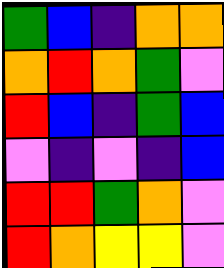[["green", "blue", "indigo", "orange", "orange"], ["orange", "red", "orange", "green", "violet"], ["red", "blue", "indigo", "green", "blue"], ["violet", "indigo", "violet", "indigo", "blue"], ["red", "red", "green", "orange", "violet"], ["red", "orange", "yellow", "yellow", "violet"]]